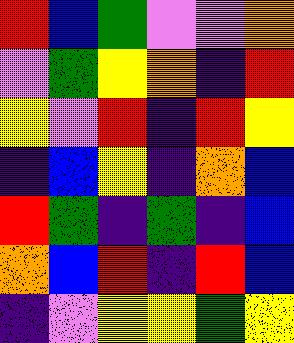[["red", "blue", "green", "violet", "violet", "orange"], ["violet", "green", "yellow", "orange", "indigo", "red"], ["yellow", "violet", "red", "indigo", "red", "yellow"], ["indigo", "blue", "yellow", "indigo", "orange", "blue"], ["red", "green", "indigo", "green", "indigo", "blue"], ["orange", "blue", "red", "indigo", "red", "blue"], ["indigo", "violet", "yellow", "yellow", "green", "yellow"]]